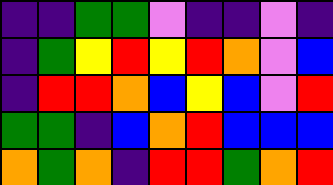[["indigo", "indigo", "green", "green", "violet", "indigo", "indigo", "violet", "indigo"], ["indigo", "green", "yellow", "red", "yellow", "red", "orange", "violet", "blue"], ["indigo", "red", "red", "orange", "blue", "yellow", "blue", "violet", "red"], ["green", "green", "indigo", "blue", "orange", "red", "blue", "blue", "blue"], ["orange", "green", "orange", "indigo", "red", "red", "green", "orange", "red"]]